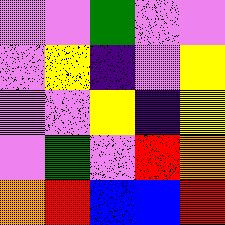[["violet", "violet", "green", "violet", "violet"], ["violet", "yellow", "indigo", "violet", "yellow"], ["violet", "violet", "yellow", "indigo", "yellow"], ["violet", "green", "violet", "red", "orange"], ["orange", "red", "blue", "blue", "red"]]